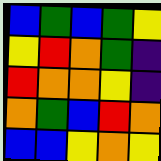[["blue", "green", "blue", "green", "yellow"], ["yellow", "red", "orange", "green", "indigo"], ["red", "orange", "orange", "yellow", "indigo"], ["orange", "green", "blue", "red", "orange"], ["blue", "blue", "yellow", "orange", "yellow"]]